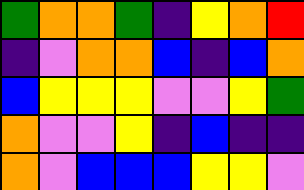[["green", "orange", "orange", "green", "indigo", "yellow", "orange", "red"], ["indigo", "violet", "orange", "orange", "blue", "indigo", "blue", "orange"], ["blue", "yellow", "yellow", "yellow", "violet", "violet", "yellow", "green"], ["orange", "violet", "violet", "yellow", "indigo", "blue", "indigo", "indigo"], ["orange", "violet", "blue", "blue", "blue", "yellow", "yellow", "violet"]]